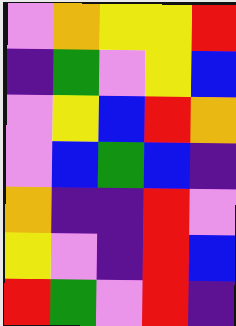[["violet", "orange", "yellow", "yellow", "red"], ["indigo", "green", "violet", "yellow", "blue"], ["violet", "yellow", "blue", "red", "orange"], ["violet", "blue", "green", "blue", "indigo"], ["orange", "indigo", "indigo", "red", "violet"], ["yellow", "violet", "indigo", "red", "blue"], ["red", "green", "violet", "red", "indigo"]]